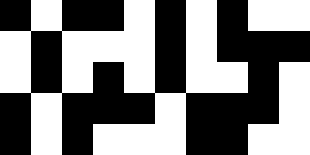[["black", "white", "black", "black", "white", "black", "white", "black", "white", "white"], ["white", "black", "white", "white", "white", "black", "white", "black", "black", "black"], ["white", "black", "white", "black", "white", "black", "white", "white", "black", "white"], ["black", "white", "black", "black", "black", "white", "black", "black", "black", "white"], ["black", "white", "black", "white", "white", "white", "black", "black", "white", "white"]]